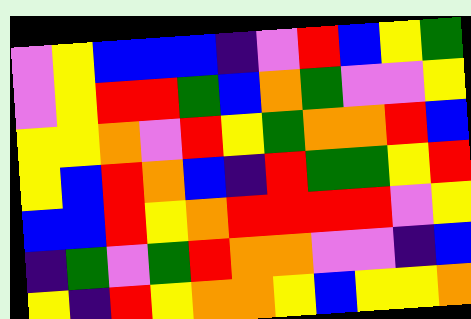[["violet", "yellow", "blue", "blue", "blue", "indigo", "violet", "red", "blue", "yellow", "green"], ["violet", "yellow", "red", "red", "green", "blue", "orange", "green", "violet", "violet", "yellow"], ["yellow", "yellow", "orange", "violet", "red", "yellow", "green", "orange", "orange", "red", "blue"], ["yellow", "blue", "red", "orange", "blue", "indigo", "red", "green", "green", "yellow", "red"], ["blue", "blue", "red", "yellow", "orange", "red", "red", "red", "red", "violet", "yellow"], ["indigo", "green", "violet", "green", "red", "orange", "orange", "violet", "violet", "indigo", "blue"], ["yellow", "indigo", "red", "yellow", "orange", "orange", "yellow", "blue", "yellow", "yellow", "orange"]]